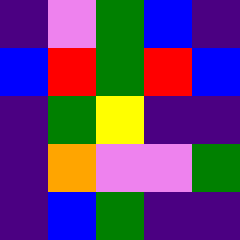[["indigo", "violet", "green", "blue", "indigo"], ["blue", "red", "green", "red", "blue"], ["indigo", "green", "yellow", "indigo", "indigo"], ["indigo", "orange", "violet", "violet", "green"], ["indigo", "blue", "green", "indigo", "indigo"]]